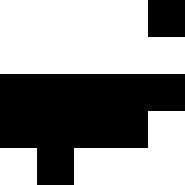[["white", "white", "white", "white", "black"], ["white", "white", "white", "white", "white"], ["black", "black", "black", "black", "black"], ["black", "black", "black", "black", "white"], ["white", "black", "white", "white", "white"]]